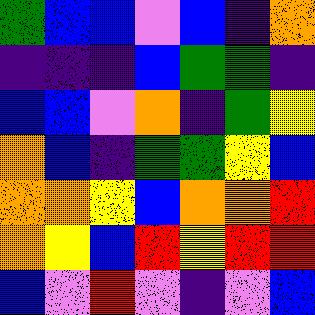[["green", "blue", "blue", "violet", "blue", "indigo", "orange"], ["indigo", "indigo", "indigo", "blue", "green", "green", "indigo"], ["blue", "blue", "violet", "orange", "indigo", "green", "yellow"], ["orange", "blue", "indigo", "green", "green", "yellow", "blue"], ["orange", "orange", "yellow", "blue", "orange", "orange", "red"], ["orange", "yellow", "blue", "red", "yellow", "red", "red"], ["blue", "violet", "red", "violet", "indigo", "violet", "blue"]]